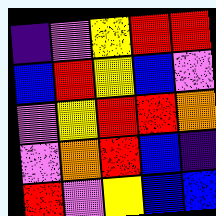[["indigo", "violet", "yellow", "red", "red"], ["blue", "red", "yellow", "blue", "violet"], ["violet", "yellow", "red", "red", "orange"], ["violet", "orange", "red", "blue", "indigo"], ["red", "violet", "yellow", "blue", "blue"]]